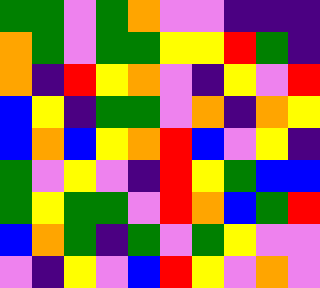[["green", "green", "violet", "green", "orange", "violet", "violet", "indigo", "indigo", "indigo"], ["orange", "green", "violet", "green", "green", "yellow", "yellow", "red", "green", "indigo"], ["orange", "indigo", "red", "yellow", "orange", "violet", "indigo", "yellow", "violet", "red"], ["blue", "yellow", "indigo", "green", "green", "violet", "orange", "indigo", "orange", "yellow"], ["blue", "orange", "blue", "yellow", "orange", "red", "blue", "violet", "yellow", "indigo"], ["green", "violet", "yellow", "violet", "indigo", "red", "yellow", "green", "blue", "blue"], ["green", "yellow", "green", "green", "violet", "red", "orange", "blue", "green", "red"], ["blue", "orange", "green", "indigo", "green", "violet", "green", "yellow", "violet", "violet"], ["violet", "indigo", "yellow", "violet", "blue", "red", "yellow", "violet", "orange", "violet"]]